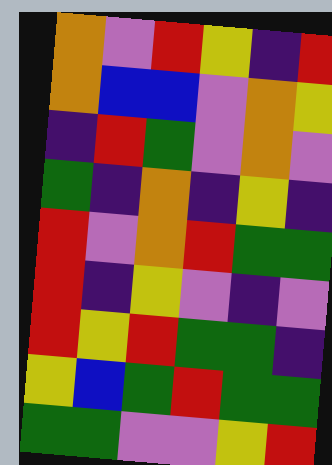[["orange", "violet", "red", "yellow", "indigo", "red"], ["orange", "blue", "blue", "violet", "orange", "yellow"], ["indigo", "red", "green", "violet", "orange", "violet"], ["green", "indigo", "orange", "indigo", "yellow", "indigo"], ["red", "violet", "orange", "red", "green", "green"], ["red", "indigo", "yellow", "violet", "indigo", "violet"], ["red", "yellow", "red", "green", "green", "indigo"], ["yellow", "blue", "green", "red", "green", "green"], ["green", "green", "violet", "violet", "yellow", "red"]]